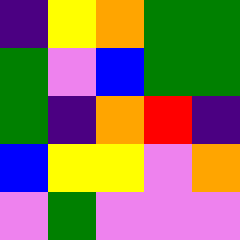[["indigo", "yellow", "orange", "green", "green"], ["green", "violet", "blue", "green", "green"], ["green", "indigo", "orange", "red", "indigo"], ["blue", "yellow", "yellow", "violet", "orange"], ["violet", "green", "violet", "violet", "violet"]]